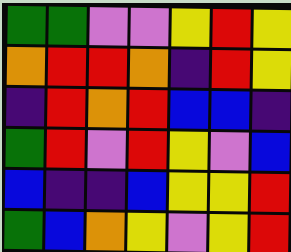[["green", "green", "violet", "violet", "yellow", "red", "yellow"], ["orange", "red", "red", "orange", "indigo", "red", "yellow"], ["indigo", "red", "orange", "red", "blue", "blue", "indigo"], ["green", "red", "violet", "red", "yellow", "violet", "blue"], ["blue", "indigo", "indigo", "blue", "yellow", "yellow", "red"], ["green", "blue", "orange", "yellow", "violet", "yellow", "red"]]